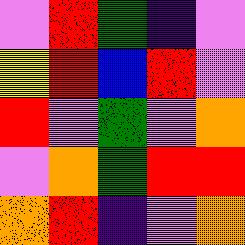[["violet", "red", "green", "indigo", "violet"], ["yellow", "red", "blue", "red", "violet"], ["red", "violet", "green", "violet", "orange"], ["violet", "orange", "green", "red", "red"], ["orange", "red", "indigo", "violet", "orange"]]